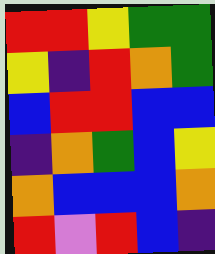[["red", "red", "yellow", "green", "green"], ["yellow", "indigo", "red", "orange", "green"], ["blue", "red", "red", "blue", "blue"], ["indigo", "orange", "green", "blue", "yellow"], ["orange", "blue", "blue", "blue", "orange"], ["red", "violet", "red", "blue", "indigo"]]